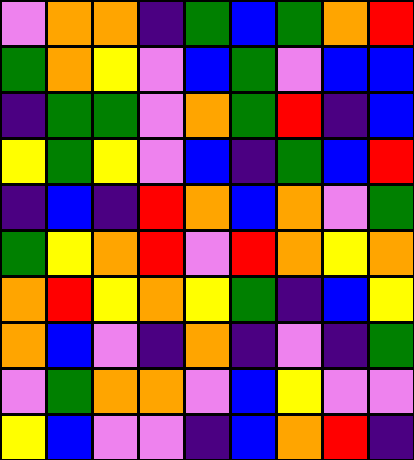[["violet", "orange", "orange", "indigo", "green", "blue", "green", "orange", "red"], ["green", "orange", "yellow", "violet", "blue", "green", "violet", "blue", "blue"], ["indigo", "green", "green", "violet", "orange", "green", "red", "indigo", "blue"], ["yellow", "green", "yellow", "violet", "blue", "indigo", "green", "blue", "red"], ["indigo", "blue", "indigo", "red", "orange", "blue", "orange", "violet", "green"], ["green", "yellow", "orange", "red", "violet", "red", "orange", "yellow", "orange"], ["orange", "red", "yellow", "orange", "yellow", "green", "indigo", "blue", "yellow"], ["orange", "blue", "violet", "indigo", "orange", "indigo", "violet", "indigo", "green"], ["violet", "green", "orange", "orange", "violet", "blue", "yellow", "violet", "violet"], ["yellow", "blue", "violet", "violet", "indigo", "blue", "orange", "red", "indigo"]]